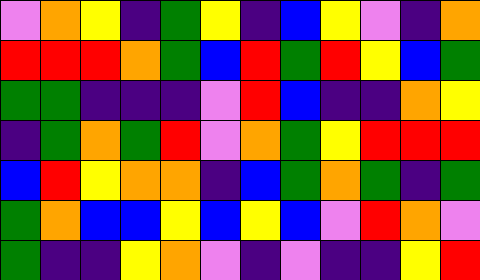[["violet", "orange", "yellow", "indigo", "green", "yellow", "indigo", "blue", "yellow", "violet", "indigo", "orange"], ["red", "red", "red", "orange", "green", "blue", "red", "green", "red", "yellow", "blue", "green"], ["green", "green", "indigo", "indigo", "indigo", "violet", "red", "blue", "indigo", "indigo", "orange", "yellow"], ["indigo", "green", "orange", "green", "red", "violet", "orange", "green", "yellow", "red", "red", "red"], ["blue", "red", "yellow", "orange", "orange", "indigo", "blue", "green", "orange", "green", "indigo", "green"], ["green", "orange", "blue", "blue", "yellow", "blue", "yellow", "blue", "violet", "red", "orange", "violet"], ["green", "indigo", "indigo", "yellow", "orange", "violet", "indigo", "violet", "indigo", "indigo", "yellow", "red"]]